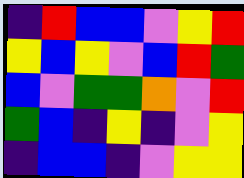[["indigo", "red", "blue", "blue", "violet", "yellow", "red"], ["yellow", "blue", "yellow", "violet", "blue", "red", "green"], ["blue", "violet", "green", "green", "orange", "violet", "red"], ["green", "blue", "indigo", "yellow", "indigo", "violet", "yellow"], ["indigo", "blue", "blue", "indigo", "violet", "yellow", "yellow"]]